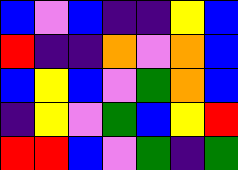[["blue", "violet", "blue", "indigo", "indigo", "yellow", "blue"], ["red", "indigo", "indigo", "orange", "violet", "orange", "blue"], ["blue", "yellow", "blue", "violet", "green", "orange", "blue"], ["indigo", "yellow", "violet", "green", "blue", "yellow", "red"], ["red", "red", "blue", "violet", "green", "indigo", "green"]]